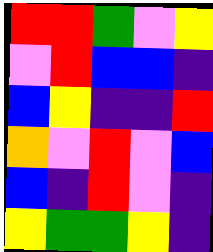[["red", "red", "green", "violet", "yellow"], ["violet", "red", "blue", "blue", "indigo"], ["blue", "yellow", "indigo", "indigo", "red"], ["orange", "violet", "red", "violet", "blue"], ["blue", "indigo", "red", "violet", "indigo"], ["yellow", "green", "green", "yellow", "indigo"]]